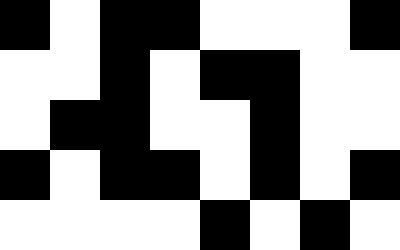[["black", "white", "black", "black", "white", "white", "white", "black"], ["white", "white", "black", "white", "black", "black", "white", "white"], ["white", "black", "black", "white", "white", "black", "white", "white"], ["black", "white", "black", "black", "white", "black", "white", "black"], ["white", "white", "white", "white", "black", "white", "black", "white"]]